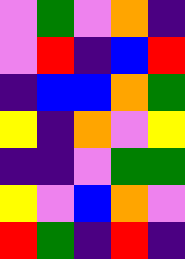[["violet", "green", "violet", "orange", "indigo"], ["violet", "red", "indigo", "blue", "red"], ["indigo", "blue", "blue", "orange", "green"], ["yellow", "indigo", "orange", "violet", "yellow"], ["indigo", "indigo", "violet", "green", "green"], ["yellow", "violet", "blue", "orange", "violet"], ["red", "green", "indigo", "red", "indigo"]]